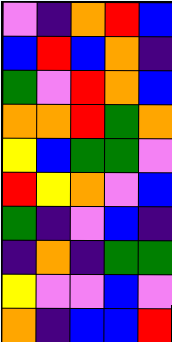[["violet", "indigo", "orange", "red", "blue"], ["blue", "red", "blue", "orange", "indigo"], ["green", "violet", "red", "orange", "blue"], ["orange", "orange", "red", "green", "orange"], ["yellow", "blue", "green", "green", "violet"], ["red", "yellow", "orange", "violet", "blue"], ["green", "indigo", "violet", "blue", "indigo"], ["indigo", "orange", "indigo", "green", "green"], ["yellow", "violet", "violet", "blue", "violet"], ["orange", "indigo", "blue", "blue", "red"]]